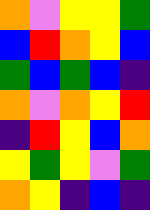[["orange", "violet", "yellow", "yellow", "green"], ["blue", "red", "orange", "yellow", "blue"], ["green", "blue", "green", "blue", "indigo"], ["orange", "violet", "orange", "yellow", "red"], ["indigo", "red", "yellow", "blue", "orange"], ["yellow", "green", "yellow", "violet", "green"], ["orange", "yellow", "indigo", "blue", "indigo"]]